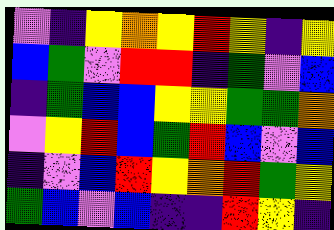[["violet", "indigo", "yellow", "orange", "yellow", "red", "yellow", "indigo", "yellow"], ["blue", "green", "violet", "red", "red", "indigo", "green", "violet", "blue"], ["indigo", "green", "blue", "blue", "yellow", "yellow", "green", "green", "orange"], ["violet", "yellow", "red", "blue", "green", "red", "blue", "violet", "blue"], ["indigo", "violet", "blue", "red", "yellow", "orange", "red", "green", "yellow"], ["green", "blue", "violet", "blue", "indigo", "indigo", "red", "yellow", "indigo"]]